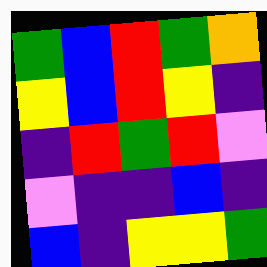[["green", "blue", "red", "green", "orange"], ["yellow", "blue", "red", "yellow", "indigo"], ["indigo", "red", "green", "red", "violet"], ["violet", "indigo", "indigo", "blue", "indigo"], ["blue", "indigo", "yellow", "yellow", "green"]]